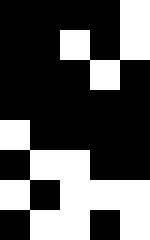[["black", "black", "black", "black", "white"], ["black", "black", "white", "black", "white"], ["black", "black", "black", "white", "black"], ["black", "black", "black", "black", "black"], ["white", "black", "black", "black", "black"], ["black", "white", "white", "black", "black"], ["white", "black", "white", "white", "white"], ["black", "white", "white", "black", "white"]]